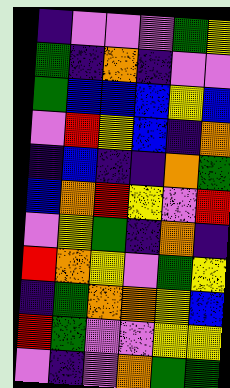[["indigo", "violet", "violet", "violet", "green", "yellow"], ["green", "indigo", "orange", "indigo", "violet", "violet"], ["green", "blue", "blue", "blue", "yellow", "blue"], ["violet", "red", "yellow", "blue", "indigo", "orange"], ["indigo", "blue", "indigo", "indigo", "orange", "green"], ["blue", "orange", "red", "yellow", "violet", "red"], ["violet", "yellow", "green", "indigo", "orange", "indigo"], ["red", "orange", "yellow", "violet", "green", "yellow"], ["indigo", "green", "orange", "orange", "yellow", "blue"], ["red", "green", "violet", "violet", "yellow", "yellow"], ["violet", "indigo", "violet", "orange", "green", "green"]]